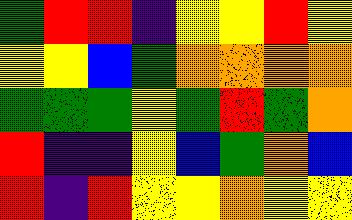[["green", "red", "red", "indigo", "yellow", "yellow", "red", "yellow"], ["yellow", "yellow", "blue", "green", "orange", "orange", "orange", "orange"], ["green", "green", "green", "yellow", "green", "red", "green", "orange"], ["red", "indigo", "indigo", "yellow", "blue", "green", "orange", "blue"], ["red", "indigo", "red", "yellow", "yellow", "orange", "yellow", "yellow"]]